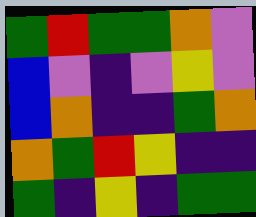[["green", "red", "green", "green", "orange", "violet"], ["blue", "violet", "indigo", "violet", "yellow", "violet"], ["blue", "orange", "indigo", "indigo", "green", "orange"], ["orange", "green", "red", "yellow", "indigo", "indigo"], ["green", "indigo", "yellow", "indigo", "green", "green"]]